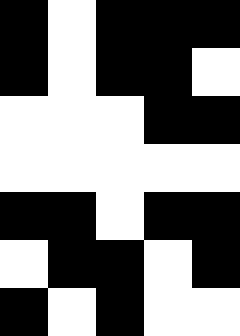[["black", "white", "black", "black", "black"], ["black", "white", "black", "black", "white"], ["white", "white", "white", "black", "black"], ["white", "white", "white", "white", "white"], ["black", "black", "white", "black", "black"], ["white", "black", "black", "white", "black"], ["black", "white", "black", "white", "white"]]